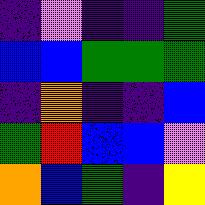[["indigo", "violet", "indigo", "indigo", "green"], ["blue", "blue", "green", "green", "green"], ["indigo", "orange", "indigo", "indigo", "blue"], ["green", "red", "blue", "blue", "violet"], ["orange", "blue", "green", "indigo", "yellow"]]